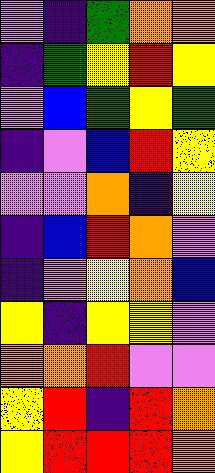[["violet", "indigo", "green", "orange", "orange"], ["indigo", "green", "yellow", "red", "yellow"], ["violet", "blue", "green", "yellow", "green"], ["indigo", "violet", "blue", "red", "yellow"], ["violet", "violet", "orange", "indigo", "yellow"], ["indigo", "blue", "red", "orange", "violet"], ["indigo", "violet", "yellow", "orange", "blue"], ["yellow", "indigo", "yellow", "yellow", "violet"], ["orange", "orange", "red", "violet", "violet"], ["yellow", "red", "indigo", "red", "orange"], ["yellow", "red", "red", "red", "orange"]]